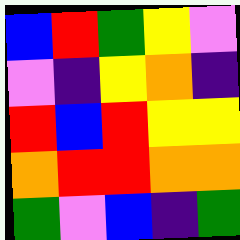[["blue", "red", "green", "yellow", "violet"], ["violet", "indigo", "yellow", "orange", "indigo"], ["red", "blue", "red", "yellow", "yellow"], ["orange", "red", "red", "orange", "orange"], ["green", "violet", "blue", "indigo", "green"]]